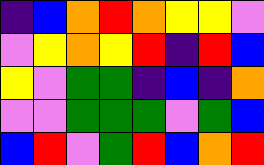[["indigo", "blue", "orange", "red", "orange", "yellow", "yellow", "violet"], ["violet", "yellow", "orange", "yellow", "red", "indigo", "red", "blue"], ["yellow", "violet", "green", "green", "indigo", "blue", "indigo", "orange"], ["violet", "violet", "green", "green", "green", "violet", "green", "blue"], ["blue", "red", "violet", "green", "red", "blue", "orange", "red"]]